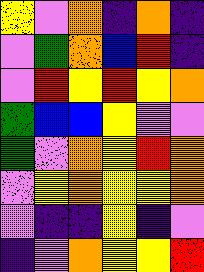[["yellow", "violet", "orange", "indigo", "orange", "indigo"], ["violet", "green", "orange", "blue", "red", "indigo"], ["violet", "red", "yellow", "red", "yellow", "orange"], ["green", "blue", "blue", "yellow", "violet", "violet"], ["green", "violet", "orange", "yellow", "red", "orange"], ["violet", "yellow", "orange", "yellow", "yellow", "orange"], ["violet", "indigo", "indigo", "yellow", "indigo", "violet"], ["indigo", "violet", "orange", "yellow", "yellow", "red"]]